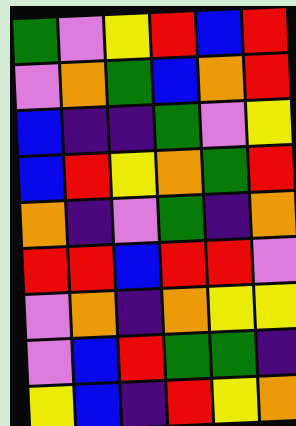[["green", "violet", "yellow", "red", "blue", "red"], ["violet", "orange", "green", "blue", "orange", "red"], ["blue", "indigo", "indigo", "green", "violet", "yellow"], ["blue", "red", "yellow", "orange", "green", "red"], ["orange", "indigo", "violet", "green", "indigo", "orange"], ["red", "red", "blue", "red", "red", "violet"], ["violet", "orange", "indigo", "orange", "yellow", "yellow"], ["violet", "blue", "red", "green", "green", "indigo"], ["yellow", "blue", "indigo", "red", "yellow", "orange"]]